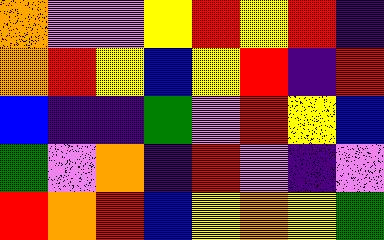[["orange", "violet", "violet", "yellow", "red", "yellow", "red", "indigo"], ["orange", "red", "yellow", "blue", "yellow", "red", "indigo", "red"], ["blue", "indigo", "indigo", "green", "violet", "red", "yellow", "blue"], ["green", "violet", "orange", "indigo", "red", "violet", "indigo", "violet"], ["red", "orange", "red", "blue", "yellow", "orange", "yellow", "green"]]